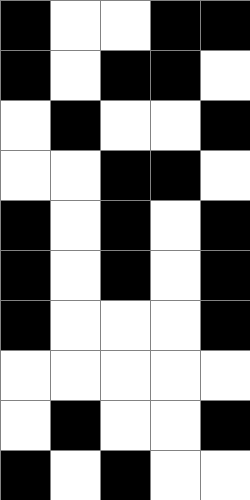[["black", "white", "white", "black", "black"], ["black", "white", "black", "black", "white"], ["white", "black", "white", "white", "black"], ["white", "white", "black", "black", "white"], ["black", "white", "black", "white", "black"], ["black", "white", "black", "white", "black"], ["black", "white", "white", "white", "black"], ["white", "white", "white", "white", "white"], ["white", "black", "white", "white", "black"], ["black", "white", "black", "white", "white"]]